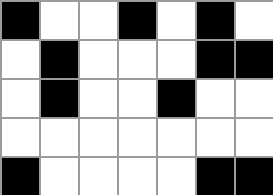[["black", "white", "white", "black", "white", "black", "white"], ["white", "black", "white", "white", "white", "black", "black"], ["white", "black", "white", "white", "black", "white", "white"], ["white", "white", "white", "white", "white", "white", "white"], ["black", "white", "white", "white", "white", "black", "black"]]